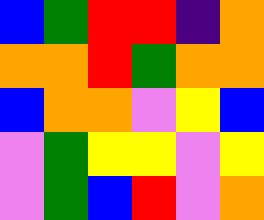[["blue", "green", "red", "red", "indigo", "orange"], ["orange", "orange", "red", "green", "orange", "orange"], ["blue", "orange", "orange", "violet", "yellow", "blue"], ["violet", "green", "yellow", "yellow", "violet", "yellow"], ["violet", "green", "blue", "red", "violet", "orange"]]